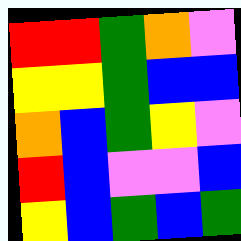[["red", "red", "green", "orange", "violet"], ["yellow", "yellow", "green", "blue", "blue"], ["orange", "blue", "green", "yellow", "violet"], ["red", "blue", "violet", "violet", "blue"], ["yellow", "blue", "green", "blue", "green"]]